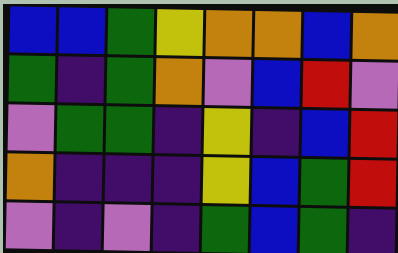[["blue", "blue", "green", "yellow", "orange", "orange", "blue", "orange"], ["green", "indigo", "green", "orange", "violet", "blue", "red", "violet"], ["violet", "green", "green", "indigo", "yellow", "indigo", "blue", "red"], ["orange", "indigo", "indigo", "indigo", "yellow", "blue", "green", "red"], ["violet", "indigo", "violet", "indigo", "green", "blue", "green", "indigo"]]